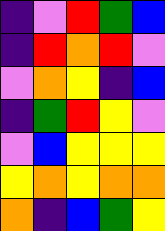[["indigo", "violet", "red", "green", "blue"], ["indigo", "red", "orange", "red", "violet"], ["violet", "orange", "yellow", "indigo", "blue"], ["indigo", "green", "red", "yellow", "violet"], ["violet", "blue", "yellow", "yellow", "yellow"], ["yellow", "orange", "yellow", "orange", "orange"], ["orange", "indigo", "blue", "green", "yellow"]]